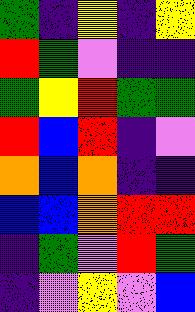[["green", "indigo", "yellow", "indigo", "yellow"], ["red", "green", "violet", "indigo", "indigo"], ["green", "yellow", "red", "green", "green"], ["red", "blue", "red", "indigo", "violet"], ["orange", "blue", "orange", "indigo", "indigo"], ["blue", "blue", "orange", "red", "red"], ["indigo", "green", "violet", "red", "green"], ["indigo", "violet", "yellow", "violet", "blue"]]